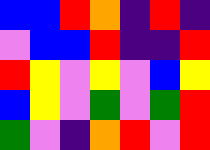[["blue", "blue", "red", "orange", "indigo", "red", "indigo"], ["violet", "blue", "blue", "red", "indigo", "indigo", "red"], ["red", "yellow", "violet", "yellow", "violet", "blue", "yellow"], ["blue", "yellow", "violet", "green", "violet", "green", "red"], ["green", "violet", "indigo", "orange", "red", "violet", "red"]]